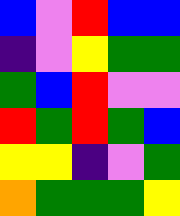[["blue", "violet", "red", "blue", "blue"], ["indigo", "violet", "yellow", "green", "green"], ["green", "blue", "red", "violet", "violet"], ["red", "green", "red", "green", "blue"], ["yellow", "yellow", "indigo", "violet", "green"], ["orange", "green", "green", "green", "yellow"]]